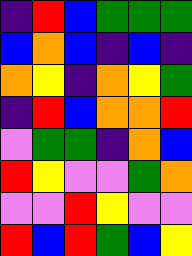[["indigo", "red", "blue", "green", "green", "green"], ["blue", "orange", "blue", "indigo", "blue", "indigo"], ["orange", "yellow", "indigo", "orange", "yellow", "green"], ["indigo", "red", "blue", "orange", "orange", "red"], ["violet", "green", "green", "indigo", "orange", "blue"], ["red", "yellow", "violet", "violet", "green", "orange"], ["violet", "violet", "red", "yellow", "violet", "violet"], ["red", "blue", "red", "green", "blue", "yellow"]]